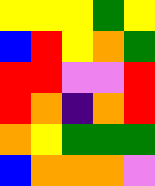[["yellow", "yellow", "yellow", "green", "yellow"], ["blue", "red", "yellow", "orange", "green"], ["red", "red", "violet", "violet", "red"], ["red", "orange", "indigo", "orange", "red"], ["orange", "yellow", "green", "green", "green"], ["blue", "orange", "orange", "orange", "violet"]]